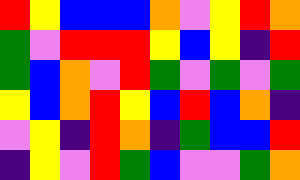[["red", "yellow", "blue", "blue", "blue", "orange", "violet", "yellow", "red", "orange"], ["green", "violet", "red", "red", "red", "yellow", "blue", "yellow", "indigo", "red"], ["green", "blue", "orange", "violet", "red", "green", "violet", "green", "violet", "green"], ["yellow", "blue", "orange", "red", "yellow", "blue", "red", "blue", "orange", "indigo"], ["violet", "yellow", "indigo", "red", "orange", "indigo", "green", "blue", "blue", "red"], ["indigo", "yellow", "violet", "red", "green", "blue", "violet", "violet", "green", "orange"]]